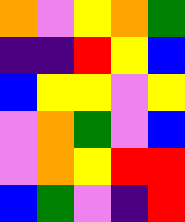[["orange", "violet", "yellow", "orange", "green"], ["indigo", "indigo", "red", "yellow", "blue"], ["blue", "yellow", "yellow", "violet", "yellow"], ["violet", "orange", "green", "violet", "blue"], ["violet", "orange", "yellow", "red", "red"], ["blue", "green", "violet", "indigo", "red"]]